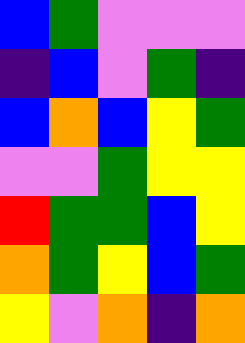[["blue", "green", "violet", "violet", "violet"], ["indigo", "blue", "violet", "green", "indigo"], ["blue", "orange", "blue", "yellow", "green"], ["violet", "violet", "green", "yellow", "yellow"], ["red", "green", "green", "blue", "yellow"], ["orange", "green", "yellow", "blue", "green"], ["yellow", "violet", "orange", "indigo", "orange"]]